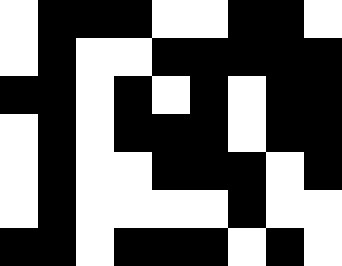[["white", "black", "black", "black", "white", "white", "black", "black", "white"], ["white", "black", "white", "white", "black", "black", "black", "black", "black"], ["black", "black", "white", "black", "white", "black", "white", "black", "black"], ["white", "black", "white", "black", "black", "black", "white", "black", "black"], ["white", "black", "white", "white", "black", "black", "black", "white", "black"], ["white", "black", "white", "white", "white", "white", "black", "white", "white"], ["black", "black", "white", "black", "black", "black", "white", "black", "white"]]